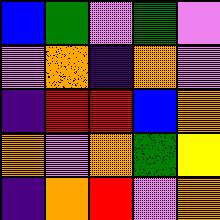[["blue", "green", "violet", "green", "violet"], ["violet", "orange", "indigo", "orange", "violet"], ["indigo", "red", "red", "blue", "orange"], ["orange", "violet", "orange", "green", "yellow"], ["indigo", "orange", "red", "violet", "orange"]]